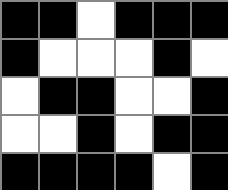[["black", "black", "white", "black", "black", "black"], ["black", "white", "white", "white", "black", "white"], ["white", "black", "black", "white", "white", "black"], ["white", "white", "black", "white", "black", "black"], ["black", "black", "black", "black", "white", "black"]]